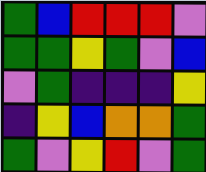[["green", "blue", "red", "red", "red", "violet"], ["green", "green", "yellow", "green", "violet", "blue"], ["violet", "green", "indigo", "indigo", "indigo", "yellow"], ["indigo", "yellow", "blue", "orange", "orange", "green"], ["green", "violet", "yellow", "red", "violet", "green"]]